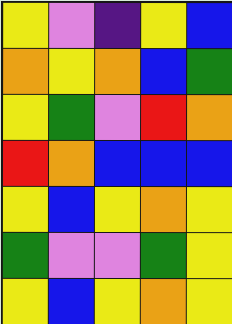[["yellow", "violet", "indigo", "yellow", "blue"], ["orange", "yellow", "orange", "blue", "green"], ["yellow", "green", "violet", "red", "orange"], ["red", "orange", "blue", "blue", "blue"], ["yellow", "blue", "yellow", "orange", "yellow"], ["green", "violet", "violet", "green", "yellow"], ["yellow", "blue", "yellow", "orange", "yellow"]]